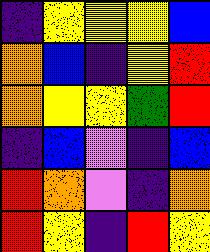[["indigo", "yellow", "yellow", "yellow", "blue"], ["orange", "blue", "indigo", "yellow", "red"], ["orange", "yellow", "yellow", "green", "red"], ["indigo", "blue", "violet", "indigo", "blue"], ["red", "orange", "violet", "indigo", "orange"], ["red", "yellow", "indigo", "red", "yellow"]]